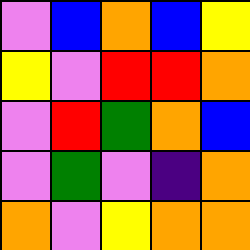[["violet", "blue", "orange", "blue", "yellow"], ["yellow", "violet", "red", "red", "orange"], ["violet", "red", "green", "orange", "blue"], ["violet", "green", "violet", "indigo", "orange"], ["orange", "violet", "yellow", "orange", "orange"]]